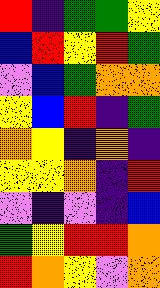[["red", "indigo", "green", "green", "yellow"], ["blue", "red", "yellow", "red", "green"], ["violet", "blue", "green", "orange", "orange"], ["yellow", "blue", "red", "indigo", "green"], ["orange", "yellow", "indigo", "orange", "indigo"], ["yellow", "yellow", "orange", "indigo", "red"], ["violet", "indigo", "violet", "indigo", "blue"], ["green", "yellow", "red", "red", "orange"], ["red", "orange", "yellow", "violet", "orange"]]